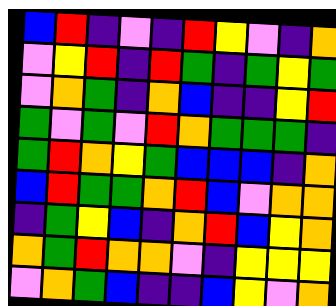[["blue", "red", "indigo", "violet", "indigo", "red", "yellow", "violet", "indigo", "orange"], ["violet", "yellow", "red", "indigo", "red", "green", "indigo", "green", "yellow", "green"], ["violet", "orange", "green", "indigo", "orange", "blue", "indigo", "indigo", "yellow", "red"], ["green", "violet", "green", "violet", "red", "orange", "green", "green", "green", "indigo"], ["green", "red", "orange", "yellow", "green", "blue", "blue", "blue", "indigo", "orange"], ["blue", "red", "green", "green", "orange", "red", "blue", "violet", "orange", "orange"], ["indigo", "green", "yellow", "blue", "indigo", "orange", "red", "blue", "yellow", "orange"], ["orange", "green", "red", "orange", "orange", "violet", "indigo", "yellow", "yellow", "yellow"], ["violet", "orange", "green", "blue", "indigo", "indigo", "blue", "yellow", "violet", "orange"]]